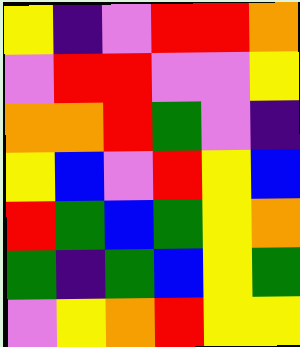[["yellow", "indigo", "violet", "red", "red", "orange"], ["violet", "red", "red", "violet", "violet", "yellow"], ["orange", "orange", "red", "green", "violet", "indigo"], ["yellow", "blue", "violet", "red", "yellow", "blue"], ["red", "green", "blue", "green", "yellow", "orange"], ["green", "indigo", "green", "blue", "yellow", "green"], ["violet", "yellow", "orange", "red", "yellow", "yellow"]]